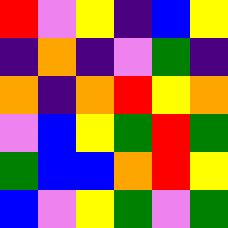[["red", "violet", "yellow", "indigo", "blue", "yellow"], ["indigo", "orange", "indigo", "violet", "green", "indigo"], ["orange", "indigo", "orange", "red", "yellow", "orange"], ["violet", "blue", "yellow", "green", "red", "green"], ["green", "blue", "blue", "orange", "red", "yellow"], ["blue", "violet", "yellow", "green", "violet", "green"]]